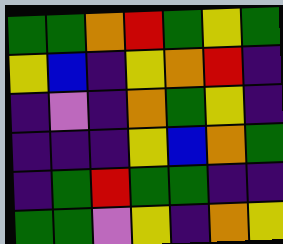[["green", "green", "orange", "red", "green", "yellow", "green"], ["yellow", "blue", "indigo", "yellow", "orange", "red", "indigo"], ["indigo", "violet", "indigo", "orange", "green", "yellow", "indigo"], ["indigo", "indigo", "indigo", "yellow", "blue", "orange", "green"], ["indigo", "green", "red", "green", "green", "indigo", "indigo"], ["green", "green", "violet", "yellow", "indigo", "orange", "yellow"]]